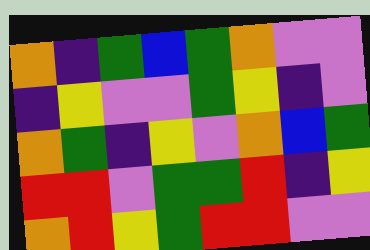[["orange", "indigo", "green", "blue", "green", "orange", "violet", "violet"], ["indigo", "yellow", "violet", "violet", "green", "yellow", "indigo", "violet"], ["orange", "green", "indigo", "yellow", "violet", "orange", "blue", "green"], ["red", "red", "violet", "green", "green", "red", "indigo", "yellow"], ["orange", "red", "yellow", "green", "red", "red", "violet", "violet"]]